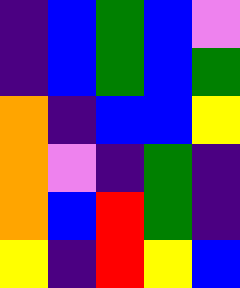[["indigo", "blue", "green", "blue", "violet"], ["indigo", "blue", "green", "blue", "green"], ["orange", "indigo", "blue", "blue", "yellow"], ["orange", "violet", "indigo", "green", "indigo"], ["orange", "blue", "red", "green", "indigo"], ["yellow", "indigo", "red", "yellow", "blue"]]